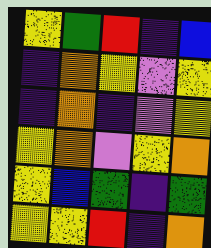[["yellow", "green", "red", "indigo", "blue"], ["indigo", "orange", "yellow", "violet", "yellow"], ["indigo", "orange", "indigo", "violet", "yellow"], ["yellow", "orange", "violet", "yellow", "orange"], ["yellow", "blue", "green", "indigo", "green"], ["yellow", "yellow", "red", "indigo", "orange"]]